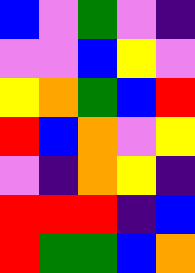[["blue", "violet", "green", "violet", "indigo"], ["violet", "violet", "blue", "yellow", "violet"], ["yellow", "orange", "green", "blue", "red"], ["red", "blue", "orange", "violet", "yellow"], ["violet", "indigo", "orange", "yellow", "indigo"], ["red", "red", "red", "indigo", "blue"], ["red", "green", "green", "blue", "orange"]]